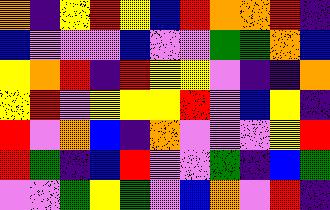[["orange", "indigo", "yellow", "red", "yellow", "blue", "red", "orange", "orange", "red", "indigo"], ["blue", "violet", "violet", "violet", "blue", "violet", "violet", "green", "green", "orange", "blue"], ["yellow", "orange", "red", "indigo", "red", "yellow", "yellow", "violet", "indigo", "indigo", "orange"], ["yellow", "red", "violet", "yellow", "yellow", "yellow", "red", "violet", "blue", "yellow", "indigo"], ["red", "violet", "orange", "blue", "indigo", "orange", "violet", "violet", "violet", "yellow", "red"], ["red", "green", "indigo", "blue", "red", "violet", "violet", "green", "indigo", "blue", "green"], ["violet", "violet", "green", "yellow", "green", "violet", "blue", "orange", "violet", "red", "indigo"]]